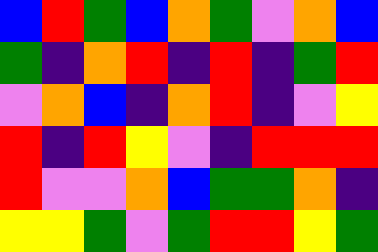[["blue", "red", "green", "blue", "orange", "green", "violet", "orange", "blue"], ["green", "indigo", "orange", "red", "indigo", "red", "indigo", "green", "red"], ["violet", "orange", "blue", "indigo", "orange", "red", "indigo", "violet", "yellow"], ["red", "indigo", "red", "yellow", "violet", "indigo", "red", "red", "red"], ["red", "violet", "violet", "orange", "blue", "green", "green", "orange", "indigo"], ["yellow", "yellow", "green", "violet", "green", "red", "red", "yellow", "green"]]